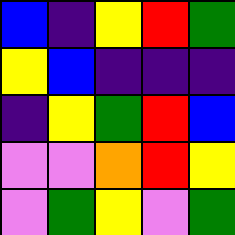[["blue", "indigo", "yellow", "red", "green"], ["yellow", "blue", "indigo", "indigo", "indigo"], ["indigo", "yellow", "green", "red", "blue"], ["violet", "violet", "orange", "red", "yellow"], ["violet", "green", "yellow", "violet", "green"]]